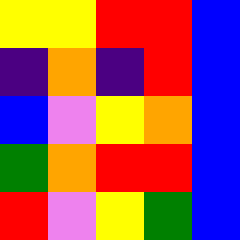[["yellow", "yellow", "red", "red", "blue"], ["indigo", "orange", "indigo", "red", "blue"], ["blue", "violet", "yellow", "orange", "blue"], ["green", "orange", "red", "red", "blue"], ["red", "violet", "yellow", "green", "blue"]]